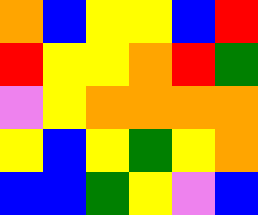[["orange", "blue", "yellow", "yellow", "blue", "red"], ["red", "yellow", "yellow", "orange", "red", "green"], ["violet", "yellow", "orange", "orange", "orange", "orange"], ["yellow", "blue", "yellow", "green", "yellow", "orange"], ["blue", "blue", "green", "yellow", "violet", "blue"]]